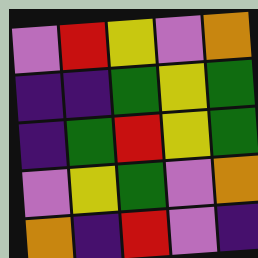[["violet", "red", "yellow", "violet", "orange"], ["indigo", "indigo", "green", "yellow", "green"], ["indigo", "green", "red", "yellow", "green"], ["violet", "yellow", "green", "violet", "orange"], ["orange", "indigo", "red", "violet", "indigo"]]